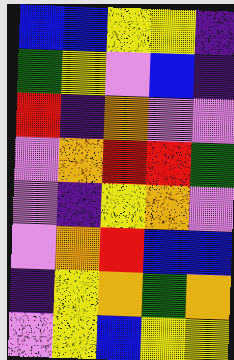[["blue", "blue", "yellow", "yellow", "indigo"], ["green", "yellow", "violet", "blue", "indigo"], ["red", "indigo", "orange", "violet", "violet"], ["violet", "orange", "red", "red", "green"], ["violet", "indigo", "yellow", "orange", "violet"], ["violet", "orange", "red", "blue", "blue"], ["indigo", "yellow", "orange", "green", "orange"], ["violet", "yellow", "blue", "yellow", "yellow"]]